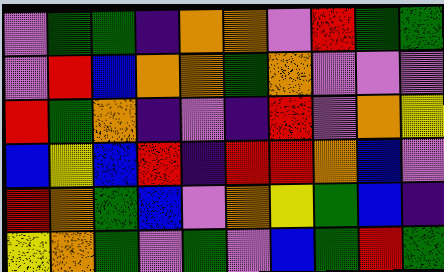[["violet", "green", "green", "indigo", "orange", "orange", "violet", "red", "green", "green"], ["violet", "red", "blue", "orange", "orange", "green", "orange", "violet", "violet", "violet"], ["red", "green", "orange", "indigo", "violet", "indigo", "red", "violet", "orange", "yellow"], ["blue", "yellow", "blue", "red", "indigo", "red", "red", "orange", "blue", "violet"], ["red", "orange", "green", "blue", "violet", "orange", "yellow", "green", "blue", "indigo"], ["yellow", "orange", "green", "violet", "green", "violet", "blue", "green", "red", "green"]]